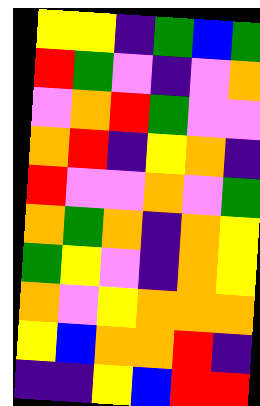[["yellow", "yellow", "indigo", "green", "blue", "green"], ["red", "green", "violet", "indigo", "violet", "orange"], ["violet", "orange", "red", "green", "violet", "violet"], ["orange", "red", "indigo", "yellow", "orange", "indigo"], ["red", "violet", "violet", "orange", "violet", "green"], ["orange", "green", "orange", "indigo", "orange", "yellow"], ["green", "yellow", "violet", "indigo", "orange", "yellow"], ["orange", "violet", "yellow", "orange", "orange", "orange"], ["yellow", "blue", "orange", "orange", "red", "indigo"], ["indigo", "indigo", "yellow", "blue", "red", "red"]]